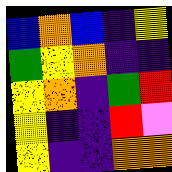[["blue", "orange", "blue", "indigo", "yellow"], ["green", "yellow", "orange", "indigo", "indigo"], ["yellow", "orange", "indigo", "green", "red"], ["yellow", "indigo", "indigo", "red", "violet"], ["yellow", "indigo", "indigo", "orange", "orange"]]